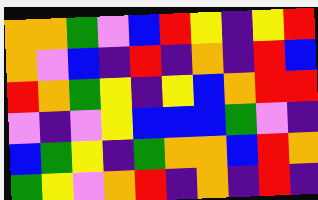[["orange", "orange", "green", "violet", "blue", "red", "yellow", "indigo", "yellow", "red"], ["orange", "violet", "blue", "indigo", "red", "indigo", "orange", "indigo", "red", "blue"], ["red", "orange", "green", "yellow", "indigo", "yellow", "blue", "orange", "red", "red"], ["violet", "indigo", "violet", "yellow", "blue", "blue", "blue", "green", "violet", "indigo"], ["blue", "green", "yellow", "indigo", "green", "orange", "orange", "blue", "red", "orange"], ["green", "yellow", "violet", "orange", "red", "indigo", "orange", "indigo", "red", "indigo"]]